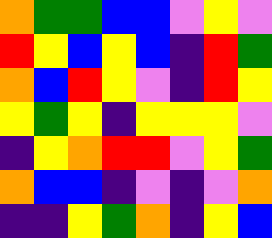[["orange", "green", "green", "blue", "blue", "violet", "yellow", "violet"], ["red", "yellow", "blue", "yellow", "blue", "indigo", "red", "green"], ["orange", "blue", "red", "yellow", "violet", "indigo", "red", "yellow"], ["yellow", "green", "yellow", "indigo", "yellow", "yellow", "yellow", "violet"], ["indigo", "yellow", "orange", "red", "red", "violet", "yellow", "green"], ["orange", "blue", "blue", "indigo", "violet", "indigo", "violet", "orange"], ["indigo", "indigo", "yellow", "green", "orange", "indigo", "yellow", "blue"]]